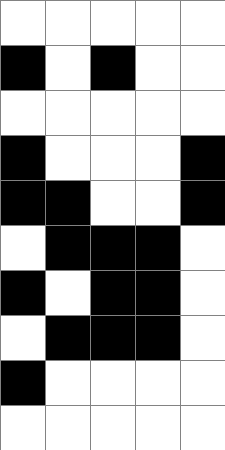[["white", "white", "white", "white", "white"], ["black", "white", "black", "white", "white"], ["white", "white", "white", "white", "white"], ["black", "white", "white", "white", "black"], ["black", "black", "white", "white", "black"], ["white", "black", "black", "black", "white"], ["black", "white", "black", "black", "white"], ["white", "black", "black", "black", "white"], ["black", "white", "white", "white", "white"], ["white", "white", "white", "white", "white"]]